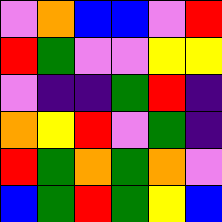[["violet", "orange", "blue", "blue", "violet", "red"], ["red", "green", "violet", "violet", "yellow", "yellow"], ["violet", "indigo", "indigo", "green", "red", "indigo"], ["orange", "yellow", "red", "violet", "green", "indigo"], ["red", "green", "orange", "green", "orange", "violet"], ["blue", "green", "red", "green", "yellow", "blue"]]